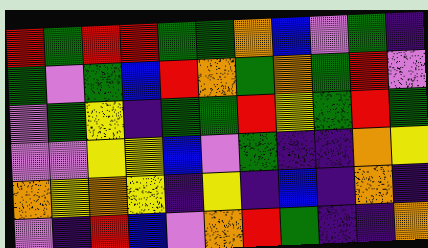[["red", "green", "red", "red", "green", "green", "orange", "blue", "violet", "green", "indigo"], ["green", "violet", "green", "blue", "red", "orange", "green", "orange", "green", "red", "violet"], ["violet", "green", "yellow", "indigo", "green", "green", "red", "yellow", "green", "red", "green"], ["violet", "violet", "yellow", "yellow", "blue", "violet", "green", "indigo", "indigo", "orange", "yellow"], ["orange", "yellow", "orange", "yellow", "indigo", "yellow", "indigo", "blue", "indigo", "orange", "indigo"], ["violet", "indigo", "red", "blue", "violet", "orange", "red", "green", "indigo", "indigo", "orange"]]